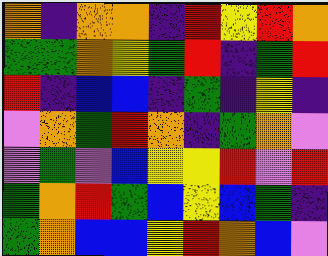[["orange", "indigo", "orange", "orange", "indigo", "red", "yellow", "red", "orange"], ["green", "green", "orange", "yellow", "green", "red", "indigo", "green", "red"], ["red", "indigo", "blue", "blue", "indigo", "green", "indigo", "yellow", "indigo"], ["violet", "orange", "green", "red", "orange", "indigo", "green", "orange", "violet"], ["violet", "green", "violet", "blue", "yellow", "yellow", "red", "violet", "red"], ["green", "orange", "red", "green", "blue", "yellow", "blue", "green", "indigo"], ["green", "orange", "blue", "blue", "yellow", "red", "orange", "blue", "violet"]]